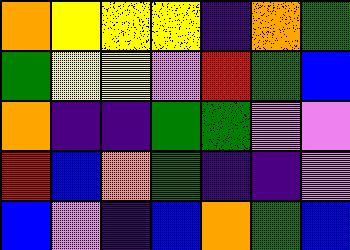[["orange", "yellow", "yellow", "yellow", "indigo", "orange", "green"], ["green", "yellow", "yellow", "violet", "red", "green", "blue"], ["orange", "indigo", "indigo", "green", "green", "violet", "violet"], ["red", "blue", "orange", "green", "indigo", "indigo", "violet"], ["blue", "violet", "indigo", "blue", "orange", "green", "blue"]]